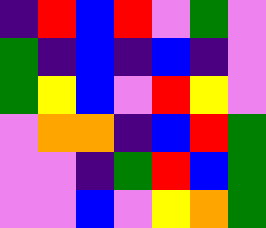[["indigo", "red", "blue", "red", "violet", "green", "violet"], ["green", "indigo", "blue", "indigo", "blue", "indigo", "violet"], ["green", "yellow", "blue", "violet", "red", "yellow", "violet"], ["violet", "orange", "orange", "indigo", "blue", "red", "green"], ["violet", "violet", "indigo", "green", "red", "blue", "green"], ["violet", "violet", "blue", "violet", "yellow", "orange", "green"]]